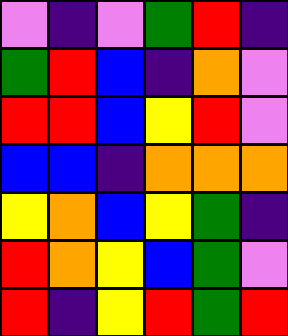[["violet", "indigo", "violet", "green", "red", "indigo"], ["green", "red", "blue", "indigo", "orange", "violet"], ["red", "red", "blue", "yellow", "red", "violet"], ["blue", "blue", "indigo", "orange", "orange", "orange"], ["yellow", "orange", "blue", "yellow", "green", "indigo"], ["red", "orange", "yellow", "blue", "green", "violet"], ["red", "indigo", "yellow", "red", "green", "red"]]